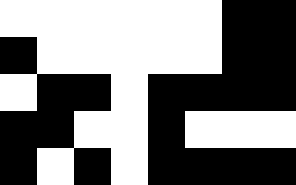[["white", "white", "white", "white", "white", "white", "black", "black"], ["black", "white", "white", "white", "white", "white", "black", "black"], ["white", "black", "black", "white", "black", "black", "black", "black"], ["black", "black", "white", "white", "black", "white", "white", "white"], ["black", "white", "black", "white", "black", "black", "black", "black"]]